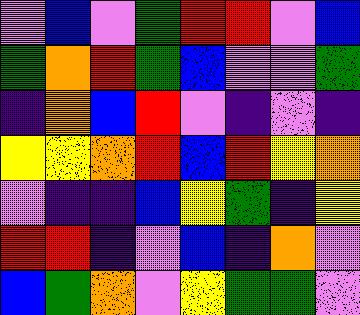[["violet", "blue", "violet", "green", "red", "red", "violet", "blue"], ["green", "orange", "red", "green", "blue", "violet", "violet", "green"], ["indigo", "orange", "blue", "red", "violet", "indigo", "violet", "indigo"], ["yellow", "yellow", "orange", "red", "blue", "red", "yellow", "orange"], ["violet", "indigo", "indigo", "blue", "yellow", "green", "indigo", "yellow"], ["red", "red", "indigo", "violet", "blue", "indigo", "orange", "violet"], ["blue", "green", "orange", "violet", "yellow", "green", "green", "violet"]]